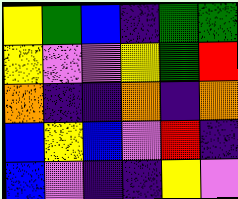[["yellow", "green", "blue", "indigo", "green", "green"], ["yellow", "violet", "violet", "yellow", "green", "red"], ["orange", "indigo", "indigo", "orange", "indigo", "orange"], ["blue", "yellow", "blue", "violet", "red", "indigo"], ["blue", "violet", "indigo", "indigo", "yellow", "violet"]]